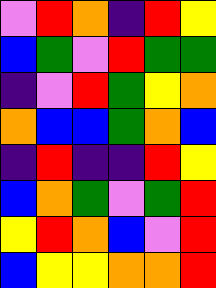[["violet", "red", "orange", "indigo", "red", "yellow"], ["blue", "green", "violet", "red", "green", "green"], ["indigo", "violet", "red", "green", "yellow", "orange"], ["orange", "blue", "blue", "green", "orange", "blue"], ["indigo", "red", "indigo", "indigo", "red", "yellow"], ["blue", "orange", "green", "violet", "green", "red"], ["yellow", "red", "orange", "blue", "violet", "red"], ["blue", "yellow", "yellow", "orange", "orange", "red"]]